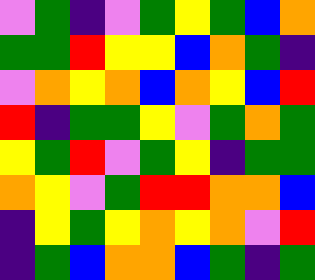[["violet", "green", "indigo", "violet", "green", "yellow", "green", "blue", "orange"], ["green", "green", "red", "yellow", "yellow", "blue", "orange", "green", "indigo"], ["violet", "orange", "yellow", "orange", "blue", "orange", "yellow", "blue", "red"], ["red", "indigo", "green", "green", "yellow", "violet", "green", "orange", "green"], ["yellow", "green", "red", "violet", "green", "yellow", "indigo", "green", "green"], ["orange", "yellow", "violet", "green", "red", "red", "orange", "orange", "blue"], ["indigo", "yellow", "green", "yellow", "orange", "yellow", "orange", "violet", "red"], ["indigo", "green", "blue", "orange", "orange", "blue", "green", "indigo", "green"]]